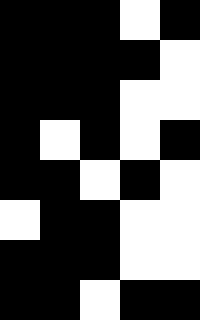[["black", "black", "black", "white", "black"], ["black", "black", "black", "black", "white"], ["black", "black", "black", "white", "white"], ["black", "white", "black", "white", "black"], ["black", "black", "white", "black", "white"], ["white", "black", "black", "white", "white"], ["black", "black", "black", "white", "white"], ["black", "black", "white", "black", "black"]]